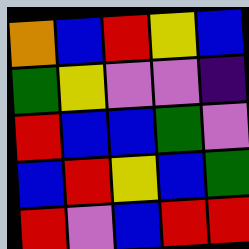[["orange", "blue", "red", "yellow", "blue"], ["green", "yellow", "violet", "violet", "indigo"], ["red", "blue", "blue", "green", "violet"], ["blue", "red", "yellow", "blue", "green"], ["red", "violet", "blue", "red", "red"]]